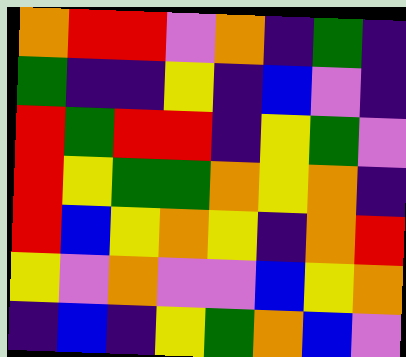[["orange", "red", "red", "violet", "orange", "indigo", "green", "indigo"], ["green", "indigo", "indigo", "yellow", "indigo", "blue", "violet", "indigo"], ["red", "green", "red", "red", "indigo", "yellow", "green", "violet"], ["red", "yellow", "green", "green", "orange", "yellow", "orange", "indigo"], ["red", "blue", "yellow", "orange", "yellow", "indigo", "orange", "red"], ["yellow", "violet", "orange", "violet", "violet", "blue", "yellow", "orange"], ["indigo", "blue", "indigo", "yellow", "green", "orange", "blue", "violet"]]